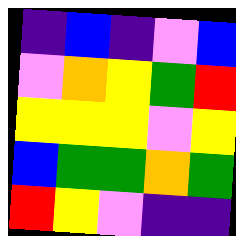[["indigo", "blue", "indigo", "violet", "blue"], ["violet", "orange", "yellow", "green", "red"], ["yellow", "yellow", "yellow", "violet", "yellow"], ["blue", "green", "green", "orange", "green"], ["red", "yellow", "violet", "indigo", "indigo"]]